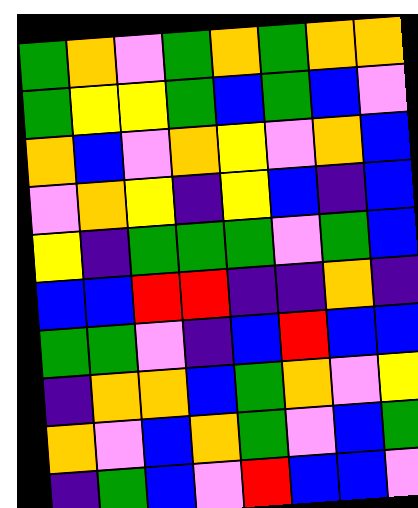[["green", "orange", "violet", "green", "orange", "green", "orange", "orange"], ["green", "yellow", "yellow", "green", "blue", "green", "blue", "violet"], ["orange", "blue", "violet", "orange", "yellow", "violet", "orange", "blue"], ["violet", "orange", "yellow", "indigo", "yellow", "blue", "indigo", "blue"], ["yellow", "indigo", "green", "green", "green", "violet", "green", "blue"], ["blue", "blue", "red", "red", "indigo", "indigo", "orange", "indigo"], ["green", "green", "violet", "indigo", "blue", "red", "blue", "blue"], ["indigo", "orange", "orange", "blue", "green", "orange", "violet", "yellow"], ["orange", "violet", "blue", "orange", "green", "violet", "blue", "green"], ["indigo", "green", "blue", "violet", "red", "blue", "blue", "violet"]]